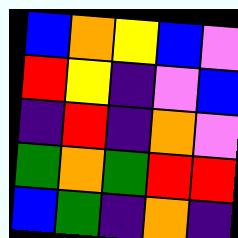[["blue", "orange", "yellow", "blue", "violet"], ["red", "yellow", "indigo", "violet", "blue"], ["indigo", "red", "indigo", "orange", "violet"], ["green", "orange", "green", "red", "red"], ["blue", "green", "indigo", "orange", "indigo"]]